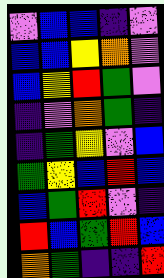[["violet", "blue", "blue", "indigo", "violet"], ["blue", "blue", "yellow", "orange", "violet"], ["blue", "yellow", "red", "green", "violet"], ["indigo", "violet", "orange", "green", "indigo"], ["indigo", "green", "yellow", "violet", "blue"], ["green", "yellow", "blue", "red", "blue"], ["blue", "green", "red", "violet", "indigo"], ["red", "blue", "green", "red", "blue"], ["orange", "green", "indigo", "indigo", "red"]]